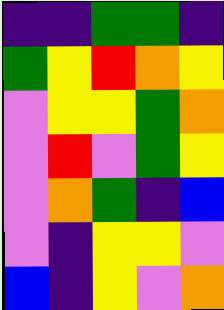[["indigo", "indigo", "green", "green", "indigo"], ["green", "yellow", "red", "orange", "yellow"], ["violet", "yellow", "yellow", "green", "orange"], ["violet", "red", "violet", "green", "yellow"], ["violet", "orange", "green", "indigo", "blue"], ["violet", "indigo", "yellow", "yellow", "violet"], ["blue", "indigo", "yellow", "violet", "orange"]]